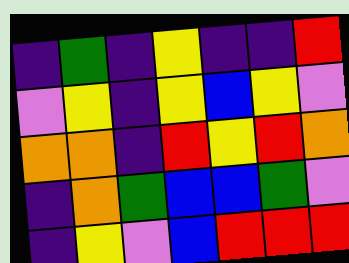[["indigo", "green", "indigo", "yellow", "indigo", "indigo", "red"], ["violet", "yellow", "indigo", "yellow", "blue", "yellow", "violet"], ["orange", "orange", "indigo", "red", "yellow", "red", "orange"], ["indigo", "orange", "green", "blue", "blue", "green", "violet"], ["indigo", "yellow", "violet", "blue", "red", "red", "red"]]